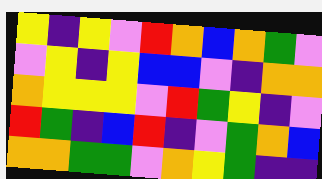[["yellow", "indigo", "yellow", "violet", "red", "orange", "blue", "orange", "green", "violet"], ["violet", "yellow", "indigo", "yellow", "blue", "blue", "violet", "indigo", "orange", "orange"], ["orange", "yellow", "yellow", "yellow", "violet", "red", "green", "yellow", "indigo", "violet"], ["red", "green", "indigo", "blue", "red", "indigo", "violet", "green", "orange", "blue"], ["orange", "orange", "green", "green", "violet", "orange", "yellow", "green", "indigo", "indigo"]]